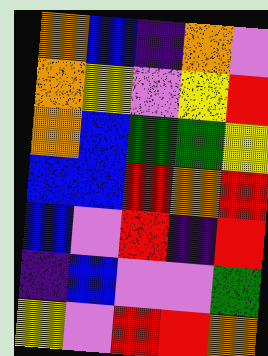[["orange", "blue", "indigo", "orange", "violet"], ["orange", "yellow", "violet", "yellow", "red"], ["orange", "blue", "green", "green", "yellow"], ["blue", "blue", "red", "orange", "red"], ["blue", "violet", "red", "indigo", "red"], ["indigo", "blue", "violet", "violet", "green"], ["yellow", "violet", "red", "red", "orange"]]